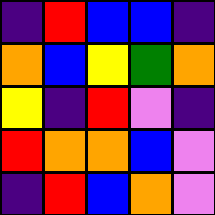[["indigo", "red", "blue", "blue", "indigo"], ["orange", "blue", "yellow", "green", "orange"], ["yellow", "indigo", "red", "violet", "indigo"], ["red", "orange", "orange", "blue", "violet"], ["indigo", "red", "blue", "orange", "violet"]]